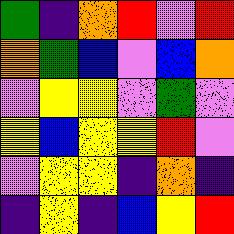[["green", "indigo", "orange", "red", "violet", "red"], ["orange", "green", "blue", "violet", "blue", "orange"], ["violet", "yellow", "yellow", "violet", "green", "violet"], ["yellow", "blue", "yellow", "yellow", "red", "violet"], ["violet", "yellow", "yellow", "indigo", "orange", "indigo"], ["indigo", "yellow", "indigo", "blue", "yellow", "red"]]